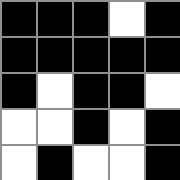[["black", "black", "black", "white", "black"], ["black", "black", "black", "black", "black"], ["black", "white", "black", "black", "white"], ["white", "white", "black", "white", "black"], ["white", "black", "white", "white", "black"]]